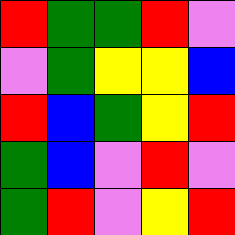[["red", "green", "green", "red", "violet"], ["violet", "green", "yellow", "yellow", "blue"], ["red", "blue", "green", "yellow", "red"], ["green", "blue", "violet", "red", "violet"], ["green", "red", "violet", "yellow", "red"]]